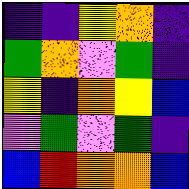[["indigo", "indigo", "yellow", "orange", "indigo"], ["green", "orange", "violet", "green", "indigo"], ["yellow", "indigo", "orange", "yellow", "blue"], ["violet", "green", "violet", "green", "indigo"], ["blue", "red", "orange", "orange", "blue"]]